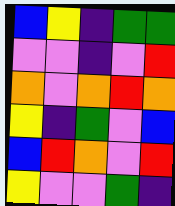[["blue", "yellow", "indigo", "green", "green"], ["violet", "violet", "indigo", "violet", "red"], ["orange", "violet", "orange", "red", "orange"], ["yellow", "indigo", "green", "violet", "blue"], ["blue", "red", "orange", "violet", "red"], ["yellow", "violet", "violet", "green", "indigo"]]